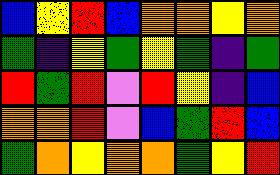[["blue", "yellow", "red", "blue", "orange", "orange", "yellow", "orange"], ["green", "indigo", "yellow", "green", "yellow", "green", "indigo", "green"], ["red", "green", "red", "violet", "red", "yellow", "indigo", "blue"], ["orange", "orange", "red", "violet", "blue", "green", "red", "blue"], ["green", "orange", "yellow", "orange", "orange", "green", "yellow", "red"]]